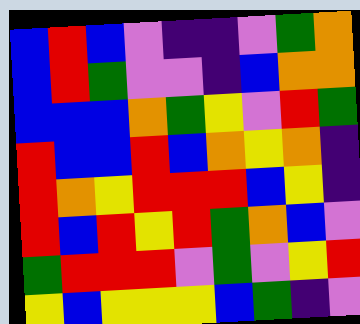[["blue", "red", "blue", "violet", "indigo", "indigo", "violet", "green", "orange"], ["blue", "red", "green", "violet", "violet", "indigo", "blue", "orange", "orange"], ["blue", "blue", "blue", "orange", "green", "yellow", "violet", "red", "green"], ["red", "blue", "blue", "red", "blue", "orange", "yellow", "orange", "indigo"], ["red", "orange", "yellow", "red", "red", "red", "blue", "yellow", "indigo"], ["red", "blue", "red", "yellow", "red", "green", "orange", "blue", "violet"], ["green", "red", "red", "red", "violet", "green", "violet", "yellow", "red"], ["yellow", "blue", "yellow", "yellow", "yellow", "blue", "green", "indigo", "violet"]]